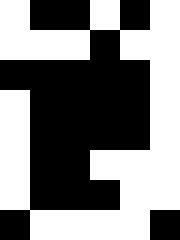[["white", "black", "black", "white", "black", "white"], ["white", "white", "white", "black", "white", "white"], ["black", "black", "black", "black", "black", "white"], ["white", "black", "black", "black", "black", "white"], ["white", "black", "black", "black", "black", "white"], ["white", "black", "black", "white", "white", "white"], ["white", "black", "black", "black", "white", "white"], ["black", "white", "white", "white", "white", "black"]]